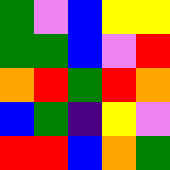[["green", "violet", "blue", "yellow", "yellow"], ["green", "green", "blue", "violet", "red"], ["orange", "red", "green", "red", "orange"], ["blue", "green", "indigo", "yellow", "violet"], ["red", "red", "blue", "orange", "green"]]